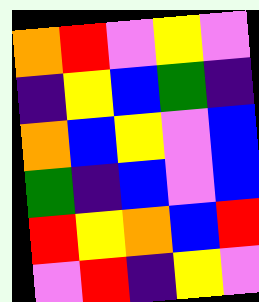[["orange", "red", "violet", "yellow", "violet"], ["indigo", "yellow", "blue", "green", "indigo"], ["orange", "blue", "yellow", "violet", "blue"], ["green", "indigo", "blue", "violet", "blue"], ["red", "yellow", "orange", "blue", "red"], ["violet", "red", "indigo", "yellow", "violet"]]